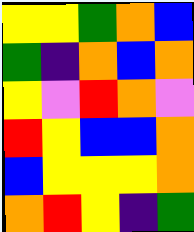[["yellow", "yellow", "green", "orange", "blue"], ["green", "indigo", "orange", "blue", "orange"], ["yellow", "violet", "red", "orange", "violet"], ["red", "yellow", "blue", "blue", "orange"], ["blue", "yellow", "yellow", "yellow", "orange"], ["orange", "red", "yellow", "indigo", "green"]]